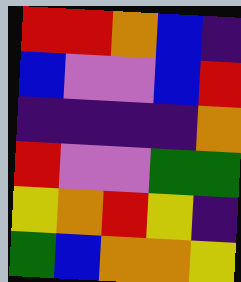[["red", "red", "orange", "blue", "indigo"], ["blue", "violet", "violet", "blue", "red"], ["indigo", "indigo", "indigo", "indigo", "orange"], ["red", "violet", "violet", "green", "green"], ["yellow", "orange", "red", "yellow", "indigo"], ["green", "blue", "orange", "orange", "yellow"]]